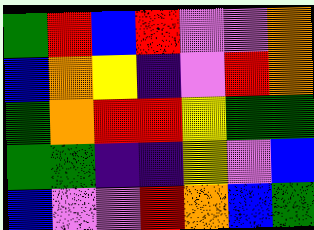[["green", "red", "blue", "red", "violet", "violet", "orange"], ["blue", "orange", "yellow", "indigo", "violet", "red", "orange"], ["green", "orange", "red", "red", "yellow", "green", "green"], ["green", "green", "indigo", "indigo", "yellow", "violet", "blue"], ["blue", "violet", "violet", "red", "orange", "blue", "green"]]